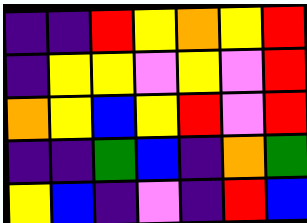[["indigo", "indigo", "red", "yellow", "orange", "yellow", "red"], ["indigo", "yellow", "yellow", "violet", "yellow", "violet", "red"], ["orange", "yellow", "blue", "yellow", "red", "violet", "red"], ["indigo", "indigo", "green", "blue", "indigo", "orange", "green"], ["yellow", "blue", "indigo", "violet", "indigo", "red", "blue"]]